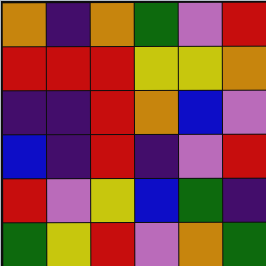[["orange", "indigo", "orange", "green", "violet", "red"], ["red", "red", "red", "yellow", "yellow", "orange"], ["indigo", "indigo", "red", "orange", "blue", "violet"], ["blue", "indigo", "red", "indigo", "violet", "red"], ["red", "violet", "yellow", "blue", "green", "indigo"], ["green", "yellow", "red", "violet", "orange", "green"]]